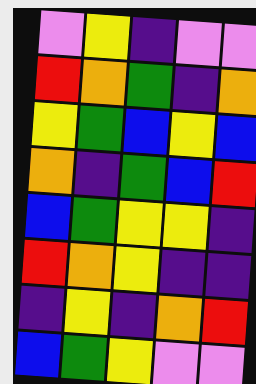[["violet", "yellow", "indigo", "violet", "violet"], ["red", "orange", "green", "indigo", "orange"], ["yellow", "green", "blue", "yellow", "blue"], ["orange", "indigo", "green", "blue", "red"], ["blue", "green", "yellow", "yellow", "indigo"], ["red", "orange", "yellow", "indigo", "indigo"], ["indigo", "yellow", "indigo", "orange", "red"], ["blue", "green", "yellow", "violet", "violet"]]